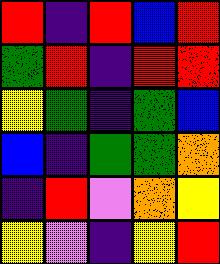[["red", "indigo", "red", "blue", "red"], ["green", "red", "indigo", "red", "red"], ["yellow", "green", "indigo", "green", "blue"], ["blue", "indigo", "green", "green", "orange"], ["indigo", "red", "violet", "orange", "yellow"], ["yellow", "violet", "indigo", "yellow", "red"]]